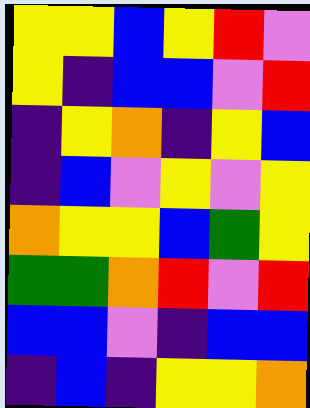[["yellow", "yellow", "blue", "yellow", "red", "violet"], ["yellow", "indigo", "blue", "blue", "violet", "red"], ["indigo", "yellow", "orange", "indigo", "yellow", "blue"], ["indigo", "blue", "violet", "yellow", "violet", "yellow"], ["orange", "yellow", "yellow", "blue", "green", "yellow"], ["green", "green", "orange", "red", "violet", "red"], ["blue", "blue", "violet", "indigo", "blue", "blue"], ["indigo", "blue", "indigo", "yellow", "yellow", "orange"]]